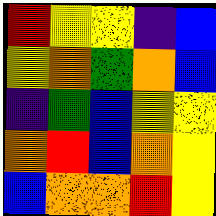[["red", "yellow", "yellow", "indigo", "blue"], ["yellow", "orange", "green", "orange", "blue"], ["indigo", "green", "blue", "yellow", "yellow"], ["orange", "red", "blue", "orange", "yellow"], ["blue", "orange", "orange", "red", "yellow"]]